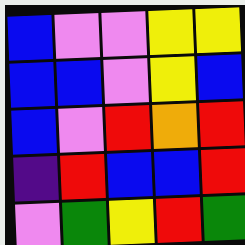[["blue", "violet", "violet", "yellow", "yellow"], ["blue", "blue", "violet", "yellow", "blue"], ["blue", "violet", "red", "orange", "red"], ["indigo", "red", "blue", "blue", "red"], ["violet", "green", "yellow", "red", "green"]]